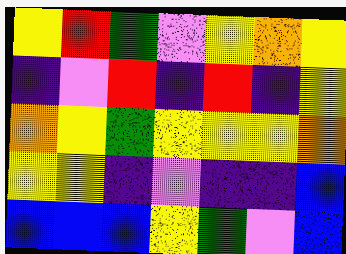[["yellow", "red", "green", "violet", "yellow", "orange", "yellow"], ["indigo", "violet", "red", "indigo", "red", "indigo", "yellow"], ["orange", "yellow", "green", "yellow", "yellow", "yellow", "orange"], ["yellow", "yellow", "indigo", "violet", "indigo", "indigo", "blue"], ["blue", "blue", "blue", "yellow", "green", "violet", "blue"]]